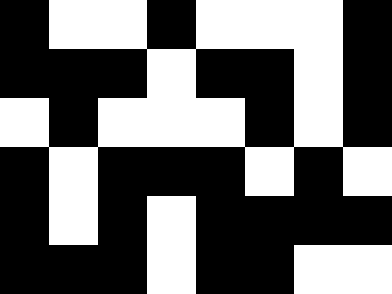[["black", "white", "white", "black", "white", "white", "white", "black"], ["black", "black", "black", "white", "black", "black", "white", "black"], ["white", "black", "white", "white", "white", "black", "white", "black"], ["black", "white", "black", "black", "black", "white", "black", "white"], ["black", "white", "black", "white", "black", "black", "black", "black"], ["black", "black", "black", "white", "black", "black", "white", "white"]]